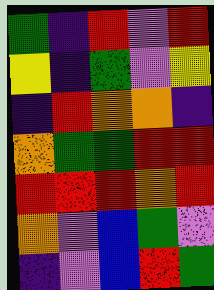[["green", "indigo", "red", "violet", "red"], ["yellow", "indigo", "green", "violet", "yellow"], ["indigo", "red", "orange", "orange", "indigo"], ["orange", "green", "green", "red", "red"], ["red", "red", "red", "orange", "red"], ["orange", "violet", "blue", "green", "violet"], ["indigo", "violet", "blue", "red", "green"]]